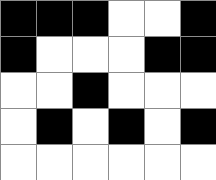[["black", "black", "black", "white", "white", "black"], ["black", "white", "white", "white", "black", "black"], ["white", "white", "black", "white", "white", "white"], ["white", "black", "white", "black", "white", "black"], ["white", "white", "white", "white", "white", "white"]]